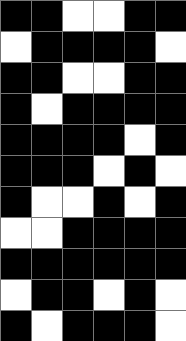[["black", "black", "white", "white", "black", "black"], ["white", "black", "black", "black", "black", "white"], ["black", "black", "white", "white", "black", "black"], ["black", "white", "black", "black", "black", "black"], ["black", "black", "black", "black", "white", "black"], ["black", "black", "black", "white", "black", "white"], ["black", "white", "white", "black", "white", "black"], ["white", "white", "black", "black", "black", "black"], ["black", "black", "black", "black", "black", "black"], ["white", "black", "black", "white", "black", "white"], ["black", "white", "black", "black", "black", "white"]]